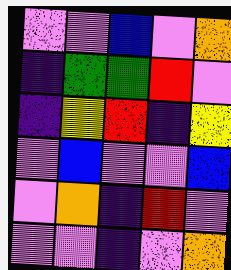[["violet", "violet", "blue", "violet", "orange"], ["indigo", "green", "green", "red", "violet"], ["indigo", "yellow", "red", "indigo", "yellow"], ["violet", "blue", "violet", "violet", "blue"], ["violet", "orange", "indigo", "red", "violet"], ["violet", "violet", "indigo", "violet", "orange"]]